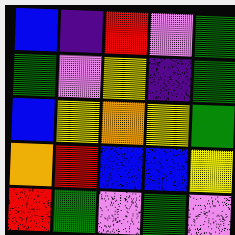[["blue", "indigo", "red", "violet", "green"], ["green", "violet", "yellow", "indigo", "green"], ["blue", "yellow", "orange", "yellow", "green"], ["orange", "red", "blue", "blue", "yellow"], ["red", "green", "violet", "green", "violet"]]